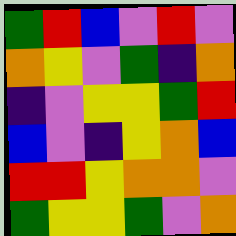[["green", "red", "blue", "violet", "red", "violet"], ["orange", "yellow", "violet", "green", "indigo", "orange"], ["indigo", "violet", "yellow", "yellow", "green", "red"], ["blue", "violet", "indigo", "yellow", "orange", "blue"], ["red", "red", "yellow", "orange", "orange", "violet"], ["green", "yellow", "yellow", "green", "violet", "orange"]]